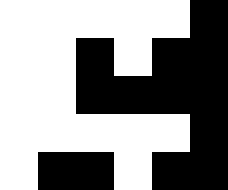[["white", "white", "white", "white", "white", "black"], ["white", "white", "black", "white", "black", "black"], ["white", "white", "black", "black", "black", "black"], ["white", "white", "white", "white", "white", "black"], ["white", "black", "black", "white", "black", "black"]]